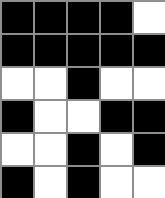[["black", "black", "black", "black", "white"], ["black", "black", "black", "black", "black"], ["white", "white", "black", "white", "white"], ["black", "white", "white", "black", "black"], ["white", "white", "black", "white", "black"], ["black", "white", "black", "white", "white"]]